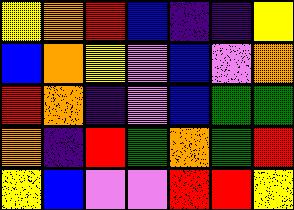[["yellow", "orange", "red", "blue", "indigo", "indigo", "yellow"], ["blue", "orange", "yellow", "violet", "blue", "violet", "orange"], ["red", "orange", "indigo", "violet", "blue", "green", "green"], ["orange", "indigo", "red", "green", "orange", "green", "red"], ["yellow", "blue", "violet", "violet", "red", "red", "yellow"]]